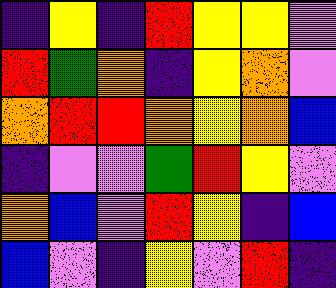[["indigo", "yellow", "indigo", "red", "yellow", "yellow", "violet"], ["red", "green", "orange", "indigo", "yellow", "orange", "violet"], ["orange", "red", "red", "orange", "yellow", "orange", "blue"], ["indigo", "violet", "violet", "green", "red", "yellow", "violet"], ["orange", "blue", "violet", "red", "yellow", "indigo", "blue"], ["blue", "violet", "indigo", "yellow", "violet", "red", "indigo"]]